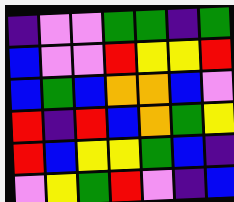[["indigo", "violet", "violet", "green", "green", "indigo", "green"], ["blue", "violet", "violet", "red", "yellow", "yellow", "red"], ["blue", "green", "blue", "orange", "orange", "blue", "violet"], ["red", "indigo", "red", "blue", "orange", "green", "yellow"], ["red", "blue", "yellow", "yellow", "green", "blue", "indigo"], ["violet", "yellow", "green", "red", "violet", "indigo", "blue"]]